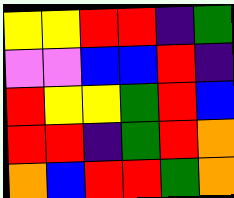[["yellow", "yellow", "red", "red", "indigo", "green"], ["violet", "violet", "blue", "blue", "red", "indigo"], ["red", "yellow", "yellow", "green", "red", "blue"], ["red", "red", "indigo", "green", "red", "orange"], ["orange", "blue", "red", "red", "green", "orange"]]